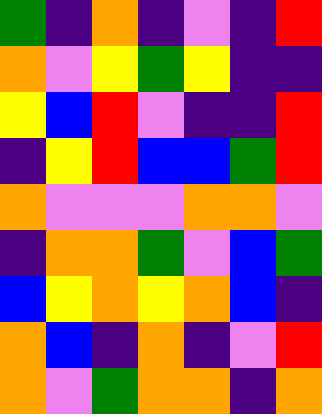[["green", "indigo", "orange", "indigo", "violet", "indigo", "red"], ["orange", "violet", "yellow", "green", "yellow", "indigo", "indigo"], ["yellow", "blue", "red", "violet", "indigo", "indigo", "red"], ["indigo", "yellow", "red", "blue", "blue", "green", "red"], ["orange", "violet", "violet", "violet", "orange", "orange", "violet"], ["indigo", "orange", "orange", "green", "violet", "blue", "green"], ["blue", "yellow", "orange", "yellow", "orange", "blue", "indigo"], ["orange", "blue", "indigo", "orange", "indigo", "violet", "red"], ["orange", "violet", "green", "orange", "orange", "indigo", "orange"]]